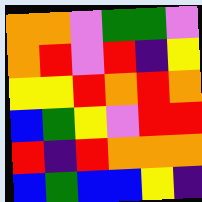[["orange", "orange", "violet", "green", "green", "violet"], ["orange", "red", "violet", "red", "indigo", "yellow"], ["yellow", "yellow", "red", "orange", "red", "orange"], ["blue", "green", "yellow", "violet", "red", "red"], ["red", "indigo", "red", "orange", "orange", "orange"], ["blue", "green", "blue", "blue", "yellow", "indigo"]]